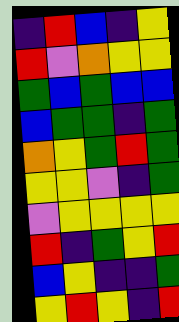[["indigo", "red", "blue", "indigo", "yellow"], ["red", "violet", "orange", "yellow", "yellow"], ["green", "blue", "green", "blue", "blue"], ["blue", "green", "green", "indigo", "green"], ["orange", "yellow", "green", "red", "green"], ["yellow", "yellow", "violet", "indigo", "green"], ["violet", "yellow", "yellow", "yellow", "yellow"], ["red", "indigo", "green", "yellow", "red"], ["blue", "yellow", "indigo", "indigo", "green"], ["yellow", "red", "yellow", "indigo", "red"]]